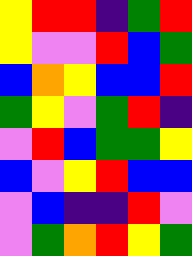[["yellow", "red", "red", "indigo", "green", "red"], ["yellow", "violet", "violet", "red", "blue", "green"], ["blue", "orange", "yellow", "blue", "blue", "red"], ["green", "yellow", "violet", "green", "red", "indigo"], ["violet", "red", "blue", "green", "green", "yellow"], ["blue", "violet", "yellow", "red", "blue", "blue"], ["violet", "blue", "indigo", "indigo", "red", "violet"], ["violet", "green", "orange", "red", "yellow", "green"]]